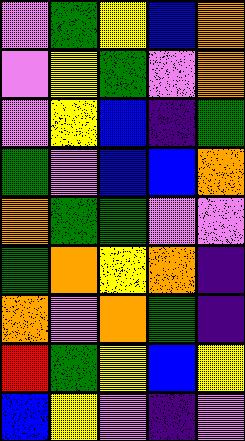[["violet", "green", "yellow", "blue", "orange"], ["violet", "yellow", "green", "violet", "orange"], ["violet", "yellow", "blue", "indigo", "green"], ["green", "violet", "blue", "blue", "orange"], ["orange", "green", "green", "violet", "violet"], ["green", "orange", "yellow", "orange", "indigo"], ["orange", "violet", "orange", "green", "indigo"], ["red", "green", "yellow", "blue", "yellow"], ["blue", "yellow", "violet", "indigo", "violet"]]